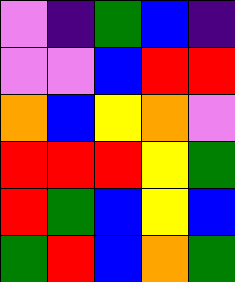[["violet", "indigo", "green", "blue", "indigo"], ["violet", "violet", "blue", "red", "red"], ["orange", "blue", "yellow", "orange", "violet"], ["red", "red", "red", "yellow", "green"], ["red", "green", "blue", "yellow", "blue"], ["green", "red", "blue", "orange", "green"]]